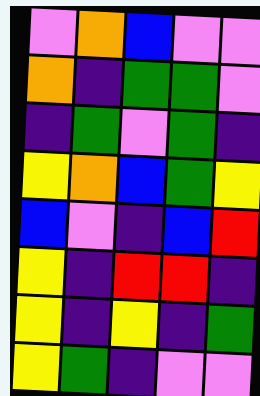[["violet", "orange", "blue", "violet", "violet"], ["orange", "indigo", "green", "green", "violet"], ["indigo", "green", "violet", "green", "indigo"], ["yellow", "orange", "blue", "green", "yellow"], ["blue", "violet", "indigo", "blue", "red"], ["yellow", "indigo", "red", "red", "indigo"], ["yellow", "indigo", "yellow", "indigo", "green"], ["yellow", "green", "indigo", "violet", "violet"]]